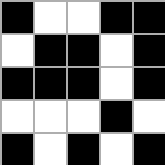[["black", "white", "white", "black", "black"], ["white", "black", "black", "white", "black"], ["black", "black", "black", "white", "black"], ["white", "white", "white", "black", "white"], ["black", "white", "black", "white", "black"]]